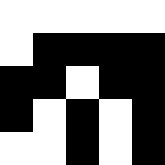[["white", "white", "white", "white", "white"], ["white", "black", "black", "black", "black"], ["black", "black", "white", "black", "black"], ["black", "white", "black", "white", "black"], ["white", "white", "black", "white", "black"]]